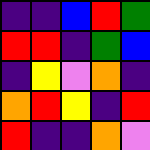[["indigo", "indigo", "blue", "red", "green"], ["red", "red", "indigo", "green", "blue"], ["indigo", "yellow", "violet", "orange", "indigo"], ["orange", "red", "yellow", "indigo", "red"], ["red", "indigo", "indigo", "orange", "violet"]]